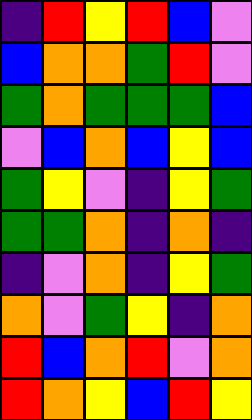[["indigo", "red", "yellow", "red", "blue", "violet"], ["blue", "orange", "orange", "green", "red", "violet"], ["green", "orange", "green", "green", "green", "blue"], ["violet", "blue", "orange", "blue", "yellow", "blue"], ["green", "yellow", "violet", "indigo", "yellow", "green"], ["green", "green", "orange", "indigo", "orange", "indigo"], ["indigo", "violet", "orange", "indigo", "yellow", "green"], ["orange", "violet", "green", "yellow", "indigo", "orange"], ["red", "blue", "orange", "red", "violet", "orange"], ["red", "orange", "yellow", "blue", "red", "yellow"]]